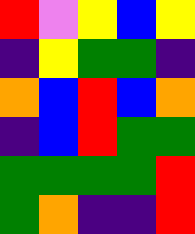[["red", "violet", "yellow", "blue", "yellow"], ["indigo", "yellow", "green", "green", "indigo"], ["orange", "blue", "red", "blue", "orange"], ["indigo", "blue", "red", "green", "green"], ["green", "green", "green", "green", "red"], ["green", "orange", "indigo", "indigo", "red"]]